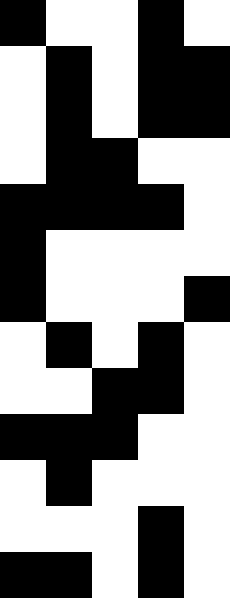[["black", "white", "white", "black", "white"], ["white", "black", "white", "black", "black"], ["white", "black", "white", "black", "black"], ["white", "black", "black", "white", "white"], ["black", "black", "black", "black", "white"], ["black", "white", "white", "white", "white"], ["black", "white", "white", "white", "black"], ["white", "black", "white", "black", "white"], ["white", "white", "black", "black", "white"], ["black", "black", "black", "white", "white"], ["white", "black", "white", "white", "white"], ["white", "white", "white", "black", "white"], ["black", "black", "white", "black", "white"]]